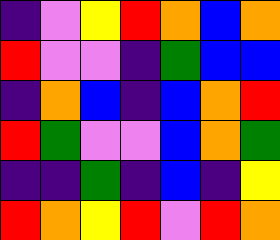[["indigo", "violet", "yellow", "red", "orange", "blue", "orange"], ["red", "violet", "violet", "indigo", "green", "blue", "blue"], ["indigo", "orange", "blue", "indigo", "blue", "orange", "red"], ["red", "green", "violet", "violet", "blue", "orange", "green"], ["indigo", "indigo", "green", "indigo", "blue", "indigo", "yellow"], ["red", "orange", "yellow", "red", "violet", "red", "orange"]]